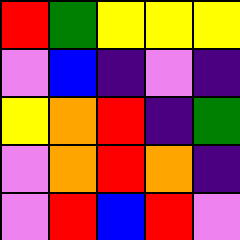[["red", "green", "yellow", "yellow", "yellow"], ["violet", "blue", "indigo", "violet", "indigo"], ["yellow", "orange", "red", "indigo", "green"], ["violet", "orange", "red", "orange", "indigo"], ["violet", "red", "blue", "red", "violet"]]